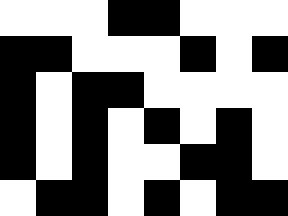[["white", "white", "white", "black", "black", "white", "white", "white"], ["black", "black", "white", "white", "white", "black", "white", "black"], ["black", "white", "black", "black", "white", "white", "white", "white"], ["black", "white", "black", "white", "black", "white", "black", "white"], ["black", "white", "black", "white", "white", "black", "black", "white"], ["white", "black", "black", "white", "black", "white", "black", "black"]]